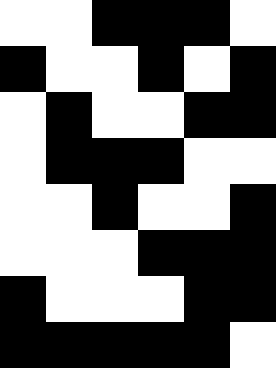[["white", "white", "black", "black", "black", "white"], ["black", "white", "white", "black", "white", "black"], ["white", "black", "white", "white", "black", "black"], ["white", "black", "black", "black", "white", "white"], ["white", "white", "black", "white", "white", "black"], ["white", "white", "white", "black", "black", "black"], ["black", "white", "white", "white", "black", "black"], ["black", "black", "black", "black", "black", "white"]]